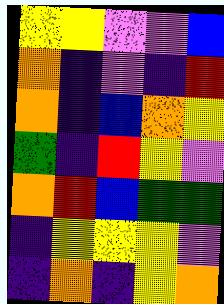[["yellow", "yellow", "violet", "violet", "blue"], ["orange", "indigo", "violet", "indigo", "red"], ["orange", "indigo", "blue", "orange", "yellow"], ["green", "indigo", "red", "yellow", "violet"], ["orange", "red", "blue", "green", "green"], ["indigo", "yellow", "yellow", "yellow", "violet"], ["indigo", "orange", "indigo", "yellow", "orange"]]